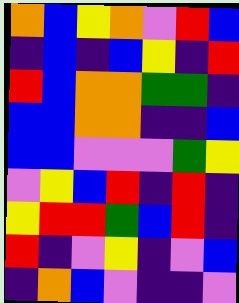[["orange", "blue", "yellow", "orange", "violet", "red", "blue"], ["indigo", "blue", "indigo", "blue", "yellow", "indigo", "red"], ["red", "blue", "orange", "orange", "green", "green", "indigo"], ["blue", "blue", "orange", "orange", "indigo", "indigo", "blue"], ["blue", "blue", "violet", "violet", "violet", "green", "yellow"], ["violet", "yellow", "blue", "red", "indigo", "red", "indigo"], ["yellow", "red", "red", "green", "blue", "red", "indigo"], ["red", "indigo", "violet", "yellow", "indigo", "violet", "blue"], ["indigo", "orange", "blue", "violet", "indigo", "indigo", "violet"]]